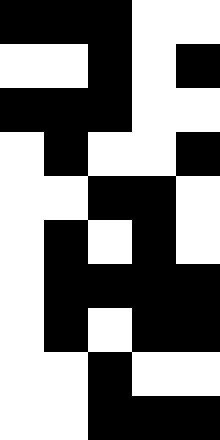[["black", "black", "black", "white", "white"], ["white", "white", "black", "white", "black"], ["black", "black", "black", "white", "white"], ["white", "black", "white", "white", "black"], ["white", "white", "black", "black", "white"], ["white", "black", "white", "black", "white"], ["white", "black", "black", "black", "black"], ["white", "black", "white", "black", "black"], ["white", "white", "black", "white", "white"], ["white", "white", "black", "black", "black"]]